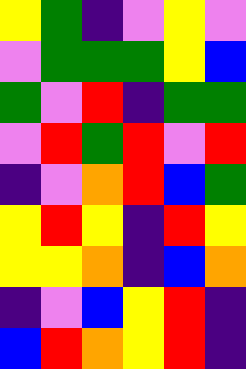[["yellow", "green", "indigo", "violet", "yellow", "violet"], ["violet", "green", "green", "green", "yellow", "blue"], ["green", "violet", "red", "indigo", "green", "green"], ["violet", "red", "green", "red", "violet", "red"], ["indigo", "violet", "orange", "red", "blue", "green"], ["yellow", "red", "yellow", "indigo", "red", "yellow"], ["yellow", "yellow", "orange", "indigo", "blue", "orange"], ["indigo", "violet", "blue", "yellow", "red", "indigo"], ["blue", "red", "orange", "yellow", "red", "indigo"]]